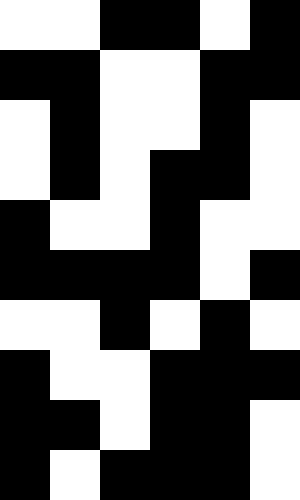[["white", "white", "black", "black", "white", "black"], ["black", "black", "white", "white", "black", "black"], ["white", "black", "white", "white", "black", "white"], ["white", "black", "white", "black", "black", "white"], ["black", "white", "white", "black", "white", "white"], ["black", "black", "black", "black", "white", "black"], ["white", "white", "black", "white", "black", "white"], ["black", "white", "white", "black", "black", "black"], ["black", "black", "white", "black", "black", "white"], ["black", "white", "black", "black", "black", "white"]]